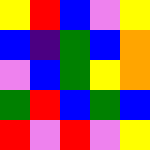[["yellow", "red", "blue", "violet", "yellow"], ["blue", "indigo", "green", "blue", "orange"], ["violet", "blue", "green", "yellow", "orange"], ["green", "red", "blue", "green", "blue"], ["red", "violet", "red", "violet", "yellow"]]